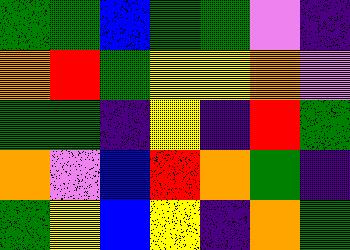[["green", "green", "blue", "green", "green", "violet", "indigo"], ["orange", "red", "green", "yellow", "yellow", "orange", "violet"], ["green", "green", "indigo", "yellow", "indigo", "red", "green"], ["orange", "violet", "blue", "red", "orange", "green", "indigo"], ["green", "yellow", "blue", "yellow", "indigo", "orange", "green"]]